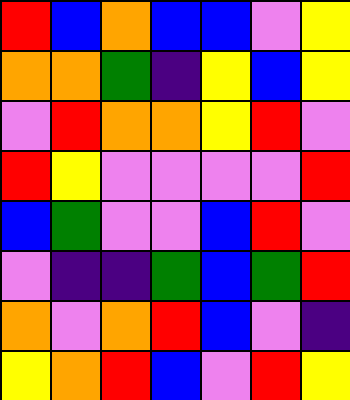[["red", "blue", "orange", "blue", "blue", "violet", "yellow"], ["orange", "orange", "green", "indigo", "yellow", "blue", "yellow"], ["violet", "red", "orange", "orange", "yellow", "red", "violet"], ["red", "yellow", "violet", "violet", "violet", "violet", "red"], ["blue", "green", "violet", "violet", "blue", "red", "violet"], ["violet", "indigo", "indigo", "green", "blue", "green", "red"], ["orange", "violet", "orange", "red", "blue", "violet", "indigo"], ["yellow", "orange", "red", "blue", "violet", "red", "yellow"]]